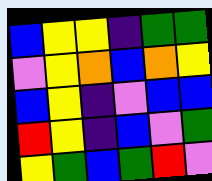[["blue", "yellow", "yellow", "indigo", "green", "green"], ["violet", "yellow", "orange", "blue", "orange", "yellow"], ["blue", "yellow", "indigo", "violet", "blue", "blue"], ["red", "yellow", "indigo", "blue", "violet", "green"], ["yellow", "green", "blue", "green", "red", "violet"]]